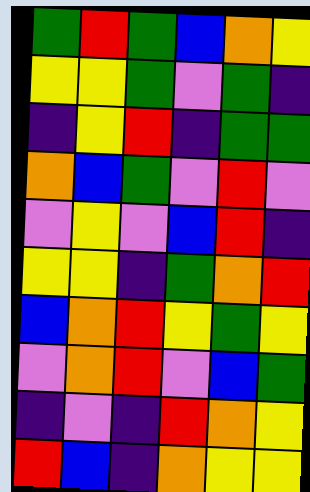[["green", "red", "green", "blue", "orange", "yellow"], ["yellow", "yellow", "green", "violet", "green", "indigo"], ["indigo", "yellow", "red", "indigo", "green", "green"], ["orange", "blue", "green", "violet", "red", "violet"], ["violet", "yellow", "violet", "blue", "red", "indigo"], ["yellow", "yellow", "indigo", "green", "orange", "red"], ["blue", "orange", "red", "yellow", "green", "yellow"], ["violet", "orange", "red", "violet", "blue", "green"], ["indigo", "violet", "indigo", "red", "orange", "yellow"], ["red", "blue", "indigo", "orange", "yellow", "yellow"]]